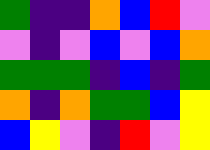[["green", "indigo", "indigo", "orange", "blue", "red", "violet"], ["violet", "indigo", "violet", "blue", "violet", "blue", "orange"], ["green", "green", "green", "indigo", "blue", "indigo", "green"], ["orange", "indigo", "orange", "green", "green", "blue", "yellow"], ["blue", "yellow", "violet", "indigo", "red", "violet", "yellow"]]